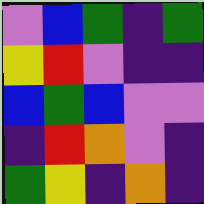[["violet", "blue", "green", "indigo", "green"], ["yellow", "red", "violet", "indigo", "indigo"], ["blue", "green", "blue", "violet", "violet"], ["indigo", "red", "orange", "violet", "indigo"], ["green", "yellow", "indigo", "orange", "indigo"]]